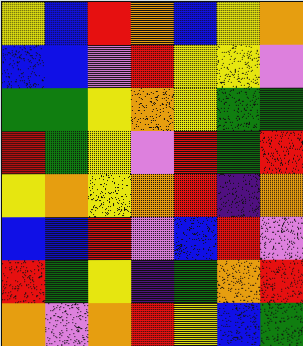[["yellow", "blue", "red", "orange", "blue", "yellow", "orange"], ["blue", "blue", "violet", "red", "yellow", "yellow", "violet"], ["green", "green", "yellow", "orange", "yellow", "green", "green"], ["red", "green", "yellow", "violet", "red", "green", "red"], ["yellow", "orange", "yellow", "orange", "red", "indigo", "orange"], ["blue", "blue", "red", "violet", "blue", "red", "violet"], ["red", "green", "yellow", "indigo", "green", "orange", "red"], ["orange", "violet", "orange", "red", "yellow", "blue", "green"]]